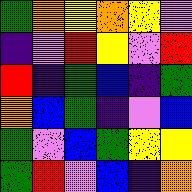[["green", "orange", "yellow", "orange", "yellow", "violet"], ["indigo", "violet", "red", "yellow", "violet", "red"], ["red", "indigo", "green", "blue", "indigo", "green"], ["orange", "blue", "green", "indigo", "violet", "blue"], ["green", "violet", "blue", "green", "yellow", "yellow"], ["green", "red", "violet", "blue", "indigo", "orange"]]